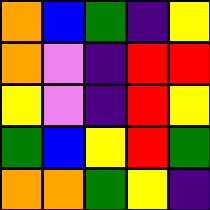[["orange", "blue", "green", "indigo", "yellow"], ["orange", "violet", "indigo", "red", "red"], ["yellow", "violet", "indigo", "red", "yellow"], ["green", "blue", "yellow", "red", "green"], ["orange", "orange", "green", "yellow", "indigo"]]